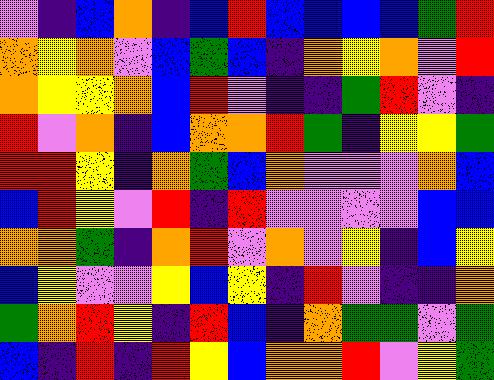[["violet", "indigo", "blue", "orange", "indigo", "blue", "red", "blue", "blue", "blue", "blue", "green", "red"], ["orange", "yellow", "orange", "violet", "blue", "green", "blue", "indigo", "orange", "yellow", "orange", "violet", "red"], ["orange", "yellow", "yellow", "orange", "blue", "red", "violet", "indigo", "indigo", "green", "red", "violet", "indigo"], ["red", "violet", "orange", "indigo", "blue", "orange", "orange", "red", "green", "indigo", "yellow", "yellow", "green"], ["red", "red", "yellow", "indigo", "orange", "green", "blue", "orange", "violet", "violet", "violet", "orange", "blue"], ["blue", "red", "yellow", "violet", "red", "indigo", "red", "violet", "violet", "violet", "violet", "blue", "blue"], ["orange", "orange", "green", "indigo", "orange", "red", "violet", "orange", "violet", "yellow", "indigo", "blue", "yellow"], ["blue", "yellow", "violet", "violet", "yellow", "blue", "yellow", "indigo", "red", "violet", "indigo", "indigo", "orange"], ["green", "orange", "red", "yellow", "indigo", "red", "blue", "indigo", "orange", "green", "green", "violet", "green"], ["blue", "indigo", "red", "indigo", "red", "yellow", "blue", "orange", "orange", "red", "violet", "yellow", "green"]]